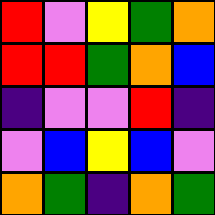[["red", "violet", "yellow", "green", "orange"], ["red", "red", "green", "orange", "blue"], ["indigo", "violet", "violet", "red", "indigo"], ["violet", "blue", "yellow", "blue", "violet"], ["orange", "green", "indigo", "orange", "green"]]